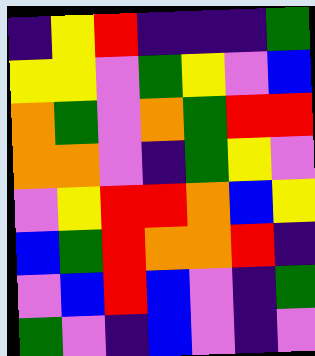[["indigo", "yellow", "red", "indigo", "indigo", "indigo", "green"], ["yellow", "yellow", "violet", "green", "yellow", "violet", "blue"], ["orange", "green", "violet", "orange", "green", "red", "red"], ["orange", "orange", "violet", "indigo", "green", "yellow", "violet"], ["violet", "yellow", "red", "red", "orange", "blue", "yellow"], ["blue", "green", "red", "orange", "orange", "red", "indigo"], ["violet", "blue", "red", "blue", "violet", "indigo", "green"], ["green", "violet", "indigo", "blue", "violet", "indigo", "violet"]]